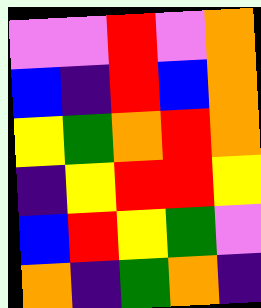[["violet", "violet", "red", "violet", "orange"], ["blue", "indigo", "red", "blue", "orange"], ["yellow", "green", "orange", "red", "orange"], ["indigo", "yellow", "red", "red", "yellow"], ["blue", "red", "yellow", "green", "violet"], ["orange", "indigo", "green", "orange", "indigo"]]